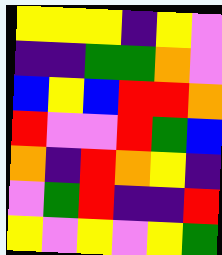[["yellow", "yellow", "yellow", "indigo", "yellow", "violet"], ["indigo", "indigo", "green", "green", "orange", "violet"], ["blue", "yellow", "blue", "red", "red", "orange"], ["red", "violet", "violet", "red", "green", "blue"], ["orange", "indigo", "red", "orange", "yellow", "indigo"], ["violet", "green", "red", "indigo", "indigo", "red"], ["yellow", "violet", "yellow", "violet", "yellow", "green"]]